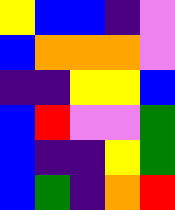[["yellow", "blue", "blue", "indigo", "violet"], ["blue", "orange", "orange", "orange", "violet"], ["indigo", "indigo", "yellow", "yellow", "blue"], ["blue", "red", "violet", "violet", "green"], ["blue", "indigo", "indigo", "yellow", "green"], ["blue", "green", "indigo", "orange", "red"]]